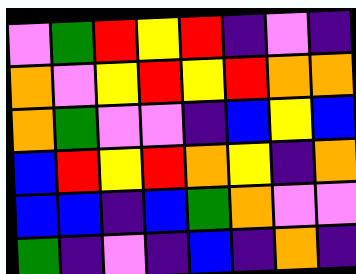[["violet", "green", "red", "yellow", "red", "indigo", "violet", "indigo"], ["orange", "violet", "yellow", "red", "yellow", "red", "orange", "orange"], ["orange", "green", "violet", "violet", "indigo", "blue", "yellow", "blue"], ["blue", "red", "yellow", "red", "orange", "yellow", "indigo", "orange"], ["blue", "blue", "indigo", "blue", "green", "orange", "violet", "violet"], ["green", "indigo", "violet", "indigo", "blue", "indigo", "orange", "indigo"]]